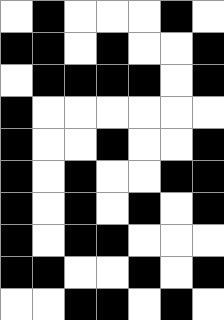[["white", "black", "white", "white", "white", "black", "white"], ["black", "black", "white", "black", "white", "white", "black"], ["white", "black", "black", "black", "black", "white", "black"], ["black", "white", "white", "white", "white", "white", "white"], ["black", "white", "white", "black", "white", "white", "black"], ["black", "white", "black", "white", "white", "black", "black"], ["black", "white", "black", "white", "black", "white", "black"], ["black", "white", "black", "black", "white", "white", "white"], ["black", "black", "white", "white", "black", "white", "black"], ["white", "white", "black", "black", "white", "black", "white"]]